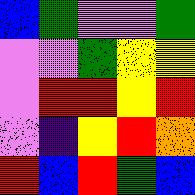[["blue", "green", "violet", "violet", "green"], ["violet", "violet", "green", "yellow", "yellow"], ["violet", "red", "red", "yellow", "red"], ["violet", "indigo", "yellow", "red", "orange"], ["red", "blue", "red", "green", "blue"]]